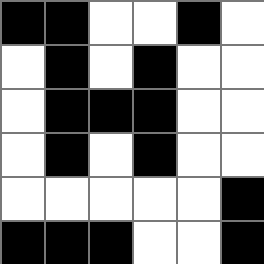[["black", "black", "white", "white", "black", "white"], ["white", "black", "white", "black", "white", "white"], ["white", "black", "black", "black", "white", "white"], ["white", "black", "white", "black", "white", "white"], ["white", "white", "white", "white", "white", "black"], ["black", "black", "black", "white", "white", "black"]]